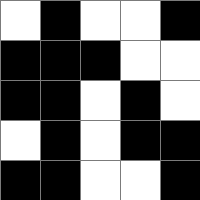[["white", "black", "white", "white", "black"], ["black", "black", "black", "white", "white"], ["black", "black", "white", "black", "white"], ["white", "black", "white", "black", "black"], ["black", "black", "white", "white", "black"]]